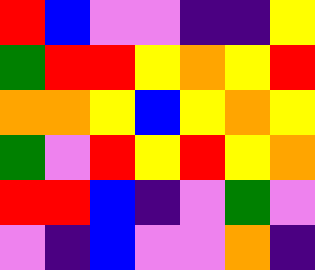[["red", "blue", "violet", "violet", "indigo", "indigo", "yellow"], ["green", "red", "red", "yellow", "orange", "yellow", "red"], ["orange", "orange", "yellow", "blue", "yellow", "orange", "yellow"], ["green", "violet", "red", "yellow", "red", "yellow", "orange"], ["red", "red", "blue", "indigo", "violet", "green", "violet"], ["violet", "indigo", "blue", "violet", "violet", "orange", "indigo"]]